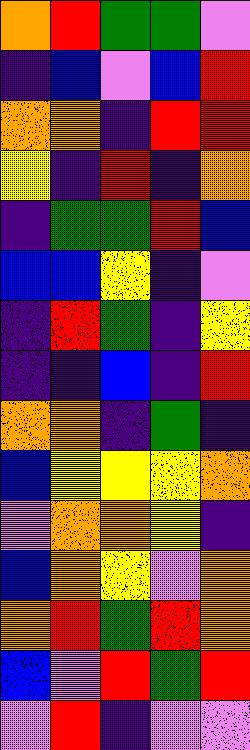[["orange", "red", "green", "green", "violet"], ["indigo", "blue", "violet", "blue", "red"], ["orange", "orange", "indigo", "red", "red"], ["yellow", "indigo", "red", "indigo", "orange"], ["indigo", "green", "green", "red", "blue"], ["blue", "blue", "yellow", "indigo", "violet"], ["indigo", "red", "green", "indigo", "yellow"], ["indigo", "indigo", "blue", "indigo", "red"], ["orange", "orange", "indigo", "green", "indigo"], ["blue", "yellow", "yellow", "yellow", "orange"], ["violet", "orange", "orange", "yellow", "indigo"], ["blue", "orange", "yellow", "violet", "orange"], ["orange", "red", "green", "red", "orange"], ["blue", "violet", "red", "green", "red"], ["violet", "red", "indigo", "violet", "violet"]]